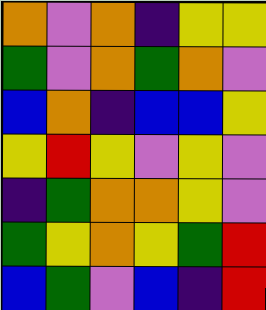[["orange", "violet", "orange", "indigo", "yellow", "yellow"], ["green", "violet", "orange", "green", "orange", "violet"], ["blue", "orange", "indigo", "blue", "blue", "yellow"], ["yellow", "red", "yellow", "violet", "yellow", "violet"], ["indigo", "green", "orange", "orange", "yellow", "violet"], ["green", "yellow", "orange", "yellow", "green", "red"], ["blue", "green", "violet", "blue", "indigo", "red"]]